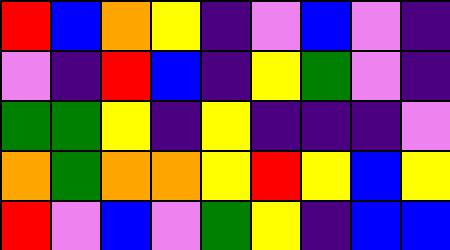[["red", "blue", "orange", "yellow", "indigo", "violet", "blue", "violet", "indigo"], ["violet", "indigo", "red", "blue", "indigo", "yellow", "green", "violet", "indigo"], ["green", "green", "yellow", "indigo", "yellow", "indigo", "indigo", "indigo", "violet"], ["orange", "green", "orange", "orange", "yellow", "red", "yellow", "blue", "yellow"], ["red", "violet", "blue", "violet", "green", "yellow", "indigo", "blue", "blue"]]